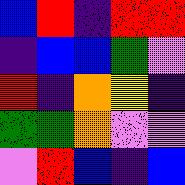[["blue", "red", "indigo", "red", "red"], ["indigo", "blue", "blue", "green", "violet"], ["red", "indigo", "orange", "yellow", "indigo"], ["green", "green", "orange", "violet", "violet"], ["violet", "red", "blue", "indigo", "blue"]]